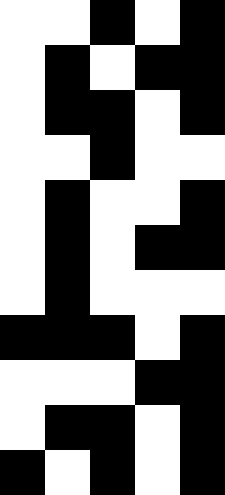[["white", "white", "black", "white", "black"], ["white", "black", "white", "black", "black"], ["white", "black", "black", "white", "black"], ["white", "white", "black", "white", "white"], ["white", "black", "white", "white", "black"], ["white", "black", "white", "black", "black"], ["white", "black", "white", "white", "white"], ["black", "black", "black", "white", "black"], ["white", "white", "white", "black", "black"], ["white", "black", "black", "white", "black"], ["black", "white", "black", "white", "black"]]